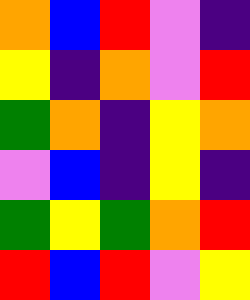[["orange", "blue", "red", "violet", "indigo"], ["yellow", "indigo", "orange", "violet", "red"], ["green", "orange", "indigo", "yellow", "orange"], ["violet", "blue", "indigo", "yellow", "indigo"], ["green", "yellow", "green", "orange", "red"], ["red", "blue", "red", "violet", "yellow"]]